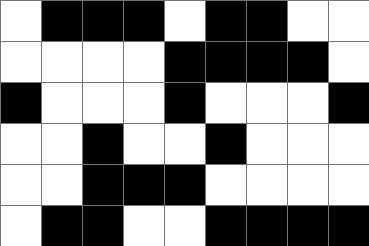[["white", "black", "black", "black", "white", "black", "black", "white", "white"], ["white", "white", "white", "white", "black", "black", "black", "black", "white"], ["black", "white", "white", "white", "black", "white", "white", "white", "black"], ["white", "white", "black", "white", "white", "black", "white", "white", "white"], ["white", "white", "black", "black", "black", "white", "white", "white", "white"], ["white", "black", "black", "white", "white", "black", "black", "black", "black"]]